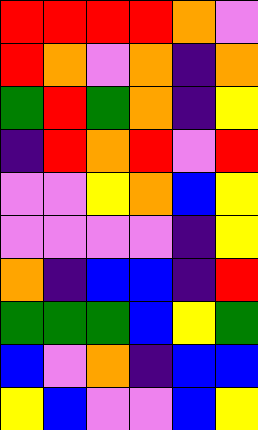[["red", "red", "red", "red", "orange", "violet"], ["red", "orange", "violet", "orange", "indigo", "orange"], ["green", "red", "green", "orange", "indigo", "yellow"], ["indigo", "red", "orange", "red", "violet", "red"], ["violet", "violet", "yellow", "orange", "blue", "yellow"], ["violet", "violet", "violet", "violet", "indigo", "yellow"], ["orange", "indigo", "blue", "blue", "indigo", "red"], ["green", "green", "green", "blue", "yellow", "green"], ["blue", "violet", "orange", "indigo", "blue", "blue"], ["yellow", "blue", "violet", "violet", "blue", "yellow"]]